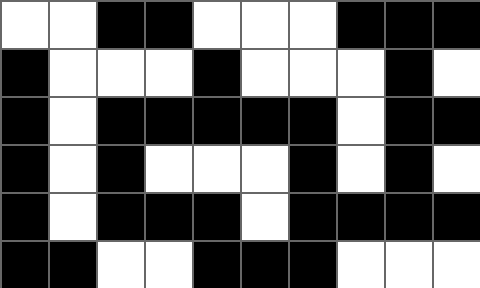[["white", "white", "black", "black", "white", "white", "white", "black", "black", "black"], ["black", "white", "white", "white", "black", "white", "white", "white", "black", "white"], ["black", "white", "black", "black", "black", "black", "black", "white", "black", "black"], ["black", "white", "black", "white", "white", "white", "black", "white", "black", "white"], ["black", "white", "black", "black", "black", "white", "black", "black", "black", "black"], ["black", "black", "white", "white", "black", "black", "black", "white", "white", "white"]]